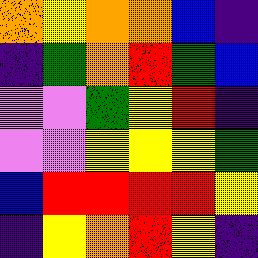[["orange", "yellow", "orange", "orange", "blue", "indigo"], ["indigo", "green", "orange", "red", "green", "blue"], ["violet", "violet", "green", "yellow", "red", "indigo"], ["violet", "violet", "yellow", "yellow", "yellow", "green"], ["blue", "red", "red", "red", "red", "yellow"], ["indigo", "yellow", "orange", "red", "yellow", "indigo"]]